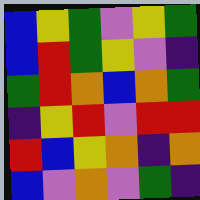[["blue", "yellow", "green", "violet", "yellow", "green"], ["blue", "red", "green", "yellow", "violet", "indigo"], ["green", "red", "orange", "blue", "orange", "green"], ["indigo", "yellow", "red", "violet", "red", "red"], ["red", "blue", "yellow", "orange", "indigo", "orange"], ["blue", "violet", "orange", "violet", "green", "indigo"]]